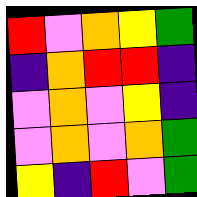[["red", "violet", "orange", "yellow", "green"], ["indigo", "orange", "red", "red", "indigo"], ["violet", "orange", "violet", "yellow", "indigo"], ["violet", "orange", "violet", "orange", "green"], ["yellow", "indigo", "red", "violet", "green"]]